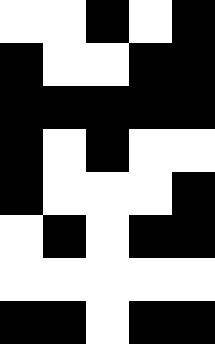[["white", "white", "black", "white", "black"], ["black", "white", "white", "black", "black"], ["black", "black", "black", "black", "black"], ["black", "white", "black", "white", "white"], ["black", "white", "white", "white", "black"], ["white", "black", "white", "black", "black"], ["white", "white", "white", "white", "white"], ["black", "black", "white", "black", "black"]]